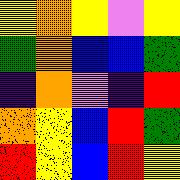[["yellow", "orange", "yellow", "violet", "yellow"], ["green", "orange", "blue", "blue", "green"], ["indigo", "orange", "violet", "indigo", "red"], ["orange", "yellow", "blue", "red", "green"], ["red", "yellow", "blue", "red", "yellow"]]